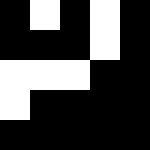[["black", "white", "black", "white", "black"], ["black", "black", "black", "white", "black"], ["white", "white", "white", "black", "black"], ["white", "black", "black", "black", "black"], ["black", "black", "black", "black", "black"]]